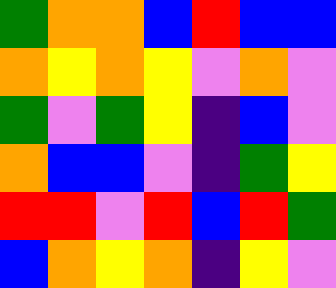[["green", "orange", "orange", "blue", "red", "blue", "blue"], ["orange", "yellow", "orange", "yellow", "violet", "orange", "violet"], ["green", "violet", "green", "yellow", "indigo", "blue", "violet"], ["orange", "blue", "blue", "violet", "indigo", "green", "yellow"], ["red", "red", "violet", "red", "blue", "red", "green"], ["blue", "orange", "yellow", "orange", "indigo", "yellow", "violet"]]